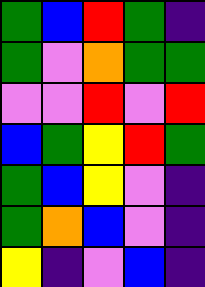[["green", "blue", "red", "green", "indigo"], ["green", "violet", "orange", "green", "green"], ["violet", "violet", "red", "violet", "red"], ["blue", "green", "yellow", "red", "green"], ["green", "blue", "yellow", "violet", "indigo"], ["green", "orange", "blue", "violet", "indigo"], ["yellow", "indigo", "violet", "blue", "indigo"]]